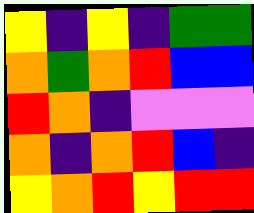[["yellow", "indigo", "yellow", "indigo", "green", "green"], ["orange", "green", "orange", "red", "blue", "blue"], ["red", "orange", "indigo", "violet", "violet", "violet"], ["orange", "indigo", "orange", "red", "blue", "indigo"], ["yellow", "orange", "red", "yellow", "red", "red"]]